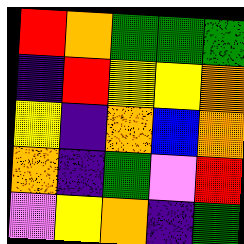[["red", "orange", "green", "green", "green"], ["indigo", "red", "yellow", "yellow", "orange"], ["yellow", "indigo", "orange", "blue", "orange"], ["orange", "indigo", "green", "violet", "red"], ["violet", "yellow", "orange", "indigo", "green"]]